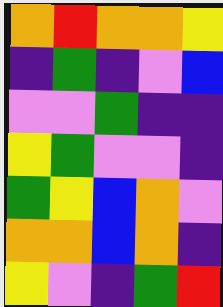[["orange", "red", "orange", "orange", "yellow"], ["indigo", "green", "indigo", "violet", "blue"], ["violet", "violet", "green", "indigo", "indigo"], ["yellow", "green", "violet", "violet", "indigo"], ["green", "yellow", "blue", "orange", "violet"], ["orange", "orange", "blue", "orange", "indigo"], ["yellow", "violet", "indigo", "green", "red"]]